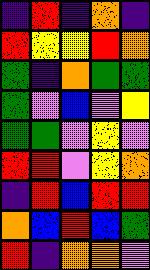[["indigo", "red", "indigo", "orange", "indigo"], ["red", "yellow", "yellow", "red", "orange"], ["green", "indigo", "orange", "green", "green"], ["green", "violet", "blue", "violet", "yellow"], ["green", "green", "violet", "yellow", "violet"], ["red", "red", "violet", "yellow", "orange"], ["indigo", "red", "blue", "red", "red"], ["orange", "blue", "red", "blue", "green"], ["red", "indigo", "orange", "orange", "violet"]]